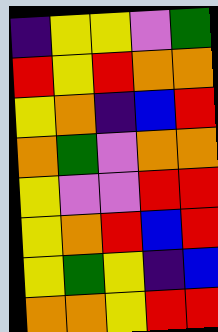[["indigo", "yellow", "yellow", "violet", "green"], ["red", "yellow", "red", "orange", "orange"], ["yellow", "orange", "indigo", "blue", "red"], ["orange", "green", "violet", "orange", "orange"], ["yellow", "violet", "violet", "red", "red"], ["yellow", "orange", "red", "blue", "red"], ["yellow", "green", "yellow", "indigo", "blue"], ["orange", "orange", "yellow", "red", "red"]]